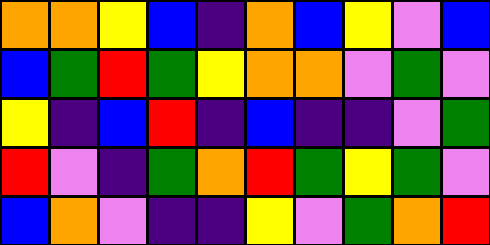[["orange", "orange", "yellow", "blue", "indigo", "orange", "blue", "yellow", "violet", "blue"], ["blue", "green", "red", "green", "yellow", "orange", "orange", "violet", "green", "violet"], ["yellow", "indigo", "blue", "red", "indigo", "blue", "indigo", "indigo", "violet", "green"], ["red", "violet", "indigo", "green", "orange", "red", "green", "yellow", "green", "violet"], ["blue", "orange", "violet", "indigo", "indigo", "yellow", "violet", "green", "orange", "red"]]